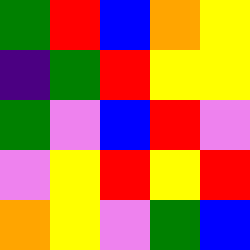[["green", "red", "blue", "orange", "yellow"], ["indigo", "green", "red", "yellow", "yellow"], ["green", "violet", "blue", "red", "violet"], ["violet", "yellow", "red", "yellow", "red"], ["orange", "yellow", "violet", "green", "blue"]]